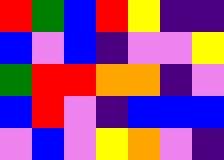[["red", "green", "blue", "red", "yellow", "indigo", "indigo"], ["blue", "violet", "blue", "indigo", "violet", "violet", "yellow"], ["green", "red", "red", "orange", "orange", "indigo", "violet"], ["blue", "red", "violet", "indigo", "blue", "blue", "blue"], ["violet", "blue", "violet", "yellow", "orange", "violet", "indigo"]]